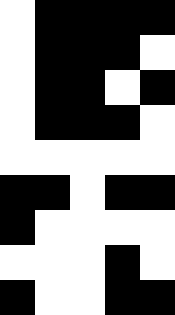[["white", "black", "black", "black", "black"], ["white", "black", "black", "black", "white"], ["white", "black", "black", "white", "black"], ["white", "black", "black", "black", "white"], ["white", "white", "white", "white", "white"], ["black", "black", "white", "black", "black"], ["black", "white", "white", "white", "white"], ["white", "white", "white", "black", "white"], ["black", "white", "white", "black", "black"]]